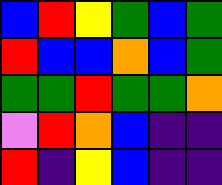[["blue", "red", "yellow", "green", "blue", "green"], ["red", "blue", "blue", "orange", "blue", "green"], ["green", "green", "red", "green", "green", "orange"], ["violet", "red", "orange", "blue", "indigo", "indigo"], ["red", "indigo", "yellow", "blue", "indigo", "indigo"]]